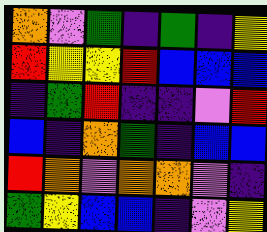[["orange", "violet", "green", "indigo", "green", "indigo", "yellow"], ["red", "yellow", "yellow", "red", "blue", "blue", "blue"], ["indigo", "green", "red", "indigo", "indigo", "violet", "red"], ["blue", "indigo", "orange", "green", "indigo", "blue", "blue"], ["red", "orange", "violet", "orange", "orange", "violet", "indigo"], ["green", "yellow", "blue", "blue", "indigo", "violet", "yellow"]]